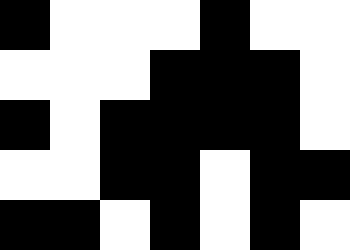[["black", "white", "white", "white", "black", "white", "white"], ["white", "white", "white", "black", "black", "black", "white"], ["black", "white", "black", "black", "black", "black", "white"], ["white", "white", "black", "black", "white", "black", "black"], ["black", "black", "white", "black", "white", "black", "white"]]